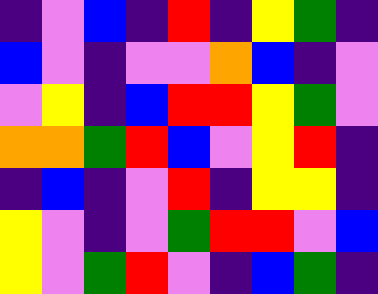[["indigo", "violet", "blue", "indigo", "red", "indigo", "yellow", "green", "indigo"], ["blue", "violet", "indigo", "violet", "violet", "orange", "blue", "indigo", "violet"], ["violet", "yellow", "indigo", "blue", "red", "red", "yellow", "green", "violet"], ["orange", "orange", "green", "red", "blue", "violet", "yellow", "red", "indigo"], ["indigo", "blue", "indigo", "violet", "red", "indigo", "yellow", "yellow", "indigo"], ["yellow", "violet", "indigo", "violet", "green", "red", "red", "violet", "blue"], ["yellow", "violet", "green", "red", "violet", "indigo", "blue", "green", "indigo"]]